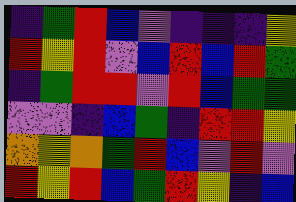[["indigo", "green", "red", "blue", "violet", "indigo", "indigo", "indigo", "yellow"], ["red", "yellow", "red", "violet", "blue", "red", "blue", "red", "green"], ["indigo", "green", "red", "red", "violet", "red", "blue", "green", "green"], ["violet", "violet", "indigo", "blue", "green", "indigo", "red", "red", "yellow"], ["orange", "yellow", "orange", "green", "red", "blue", "violet", "red", "violet"], ["red", "yellow", "red", "blue", "green", "red", "yellow", "indigo", "blue"]]